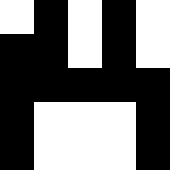[["white", "black", "white", "black", "white"], ["black", "black", "white", "black", "white"], ["black", "black", "black", "black", "black"], ["black", "white", "white", "white", "black"], ["black", "white", "white", "white", "black"]]